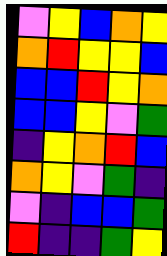[["violet", "yellow", "blue", "orange", "yellow"], ["orange", "red", "yellow", "yellow", "blue"], ["blue", "blue", "red", "yellow", "orange"], ["blue", "blue", "yellow", "violet", "green"], ["indigo", "yellow", "orange", "red", "blue"], ["orange", "yellow", "violet", "green", "indigo"], ["violet", "indigo", "blue", "blue", "green"], ["red", "indigo", "indigo", "green", "yellow"]]